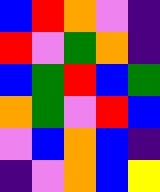[["blue", "red", "orange", "violet", "indigo"], ["red", "violet", "green", "orange", "indigo"], ["blue", "green", "red", "blue", "green"], ["orange", "green", "violet", "red", "blue"], ["violet", "blue", "orange", "blue", "indigo"], ["indigo", "violet", "orange", "blue", "yellow"]]